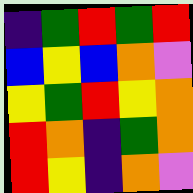[["indigo", "green", "red", "green", "red"], ["blue", "yellow", "blue", "orange", "violet"], ["yellow", "green", "red", "yellow", "orange"], ["red", "orange", "indigo", "green", "orange"], ["red", "yellow", "indigo", "orange", "violet"]]